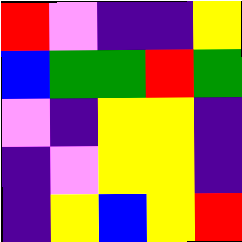[["red", "violet", "indigo", "indigo", "yellow"], ["blue", "green", "green", "red", "green"], ["violet", "indigo", "yellow", "yellow", "indigo"], ["indigo", "violet", "yellow", "yellow", "indigo"], ["indigo", "yellow", "blue", "yellow", "red"]]